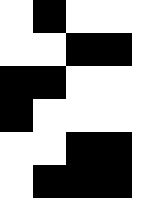[["white", "black", "white", "white", "white"], ["white", "white", "black", "black", "white"], ["black", "black", "white", "white", "white"], ["black", "white", "white", "white", "white"], ["white", "white", "black", "black", "white"], ["white", "black", "black", "black", "white"]]